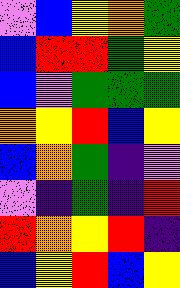[["violet", "blue", "yellow", "orange", "green"], ["blue", "red", "red", "green", "yellow"], ["blue", "violet", "green", "green", "green"], ["orange", "yellow", "red", "blue", "yellow"], ["blue", "orange", "green", "indigo", "violet"], ["violet", "indigo", "green", "indigo", "red"], ["red", "orange", "yellow", "red", "indigo"], ["blue", "yellow", "red", "blue", "yellow"]]